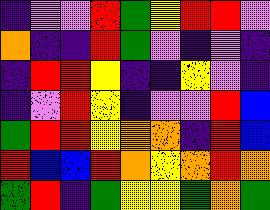[["indigo", "violet", "violet", "red", "green", "yellow", "red", "red", "violet"], ["orange", "indigo", "indigo", "red", "green", "violet", "indigo", "violet", "indigo"], ["indigo", "red", "red", "yellow", "indigo", "indigo", "yellow", "violet", "indigo"], ["indigo", "violet", "red", "yellow", "indigo", "violet", "violet", "red", "blue"], ["green", "red", "red", "yellow", "orange", "orange", "indigo", "red", "blue"], ["red", "blue", "blue", "red", "orange", "yellow", "orange", "red", "orange"], ["green", "red", "indigo", "green", "yellow", "yellow", "green", "orange", "green"]]